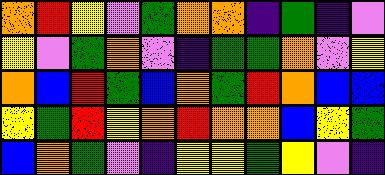[["orange", "red", "yellow", "violet", "green", "orange", "orange", "indigo", "green", "indigo", "violet"], ["yellow", "violet", "green", "orange", "violet", "indigo", "green", "green", "orange", "violet", "yellow"], ["orange", "blue", "red", "green", "blue", "orange", "green", "red", "orange", "blue", "blue"], ["yellow", "green", "red", "yellow", "orange", "red", "orange", "orange", "blue", "yellow", "green"], ["blue", "orange", "green", "violet", "indigo", "yellow", "yellow", "green", "yellow", "violet", "indigo"]]